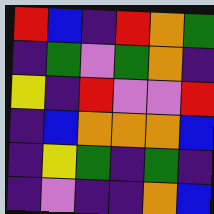[["red", "blue", "indigo", "red", "orange", "green"], ["indigo", "green", "violet", "green", "orange", "indigo"], ["yellow", "indigo", "red", "violet", "violet", "red"], ["indigo", "blue", "orange", "orange", "orange", "blue"], ["indigo", "yellow", "green", "indigo", "green", "indigo"], ["indigo", "violet", "indigo", "indigo", "orange", "blue"]]